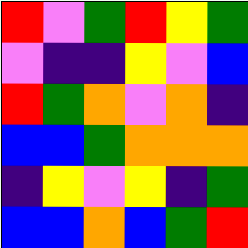[["red", "violet", "green", "red", "yellow", "green"], ["violet", "indigo", "indigo", "yellow", "violet", "blue"], ["red", "green", "orange", "violet", "orange", "indigo"], ["blue", "blue", "green", "orange", "orange", "orange"], ["indigo", "yellow", "violet", "yellow", "indigo", "green"], ["blue", "blue", "orange", "blue", "green", "red"]]